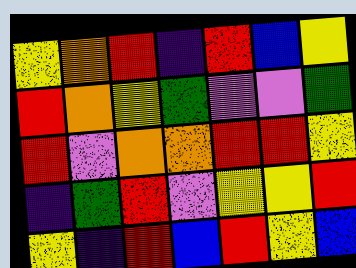[["yellow", "orange", "red", "indigo", "red", "blue", "yellow"], ["red", "orange", "yellow", "green", "violet", "violet", "green"], ["red", "violet", "orange", "orange", "red", "red", "yellow"], ["indigo", "green", "red", "violet", "yellow", "yellow", "red"], ["yellow", "indigo", "red", "blue", "red", "yellow", "blue"]]